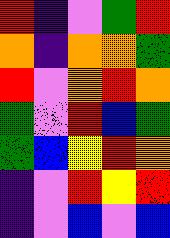[["red", "indigo", "violet", "green", "red"], ["orange", "indigo", "orange", "orange", "green"], ["red", "violet", "orange", "red", "orange"], ["green", "violet", "red", "blue", "green"], ["green", "blue", "yellow", "red", "orange"], ["indigo", "violet", "red", "yellow", "red"], ["indigo", "violet", "blue", "violet", "blue"]]